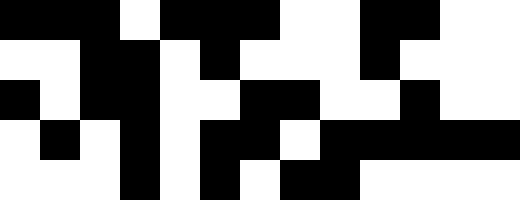[["black", "black", "black", "white", "black", "black", "black", "white", "white", "black", "black", "white", "white"], ["white", "white", "black", "black", "white", "black", "white", "white", "white", "black", "white", "white", "white"], ["black", "white", "black", "black", "white", "white", "black", "black", "white", "white", "black", "white", "white"], ["white", "black", "white", "black", "white", "black", "black", "white", "black", "black", "black", "black", "black"], ["white", "white", "white", "black", "white", "black", "white", "black", "black", "white", "white", "white", "white"]]